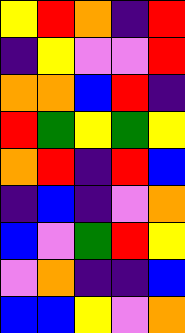[["yellow", "red", "orange", "indigo", "red"], ["indigo", "yellow", "violet", "violet", "red"], ["orange", "orange", "blue", "red", "indigo"], ["red", "green", "yellow", "green", "yellow"], ["orange", "red", "indigo", "red", "blue"], ["indigo", "blue", "indigo", "violet", "orange"], ["blue", "violet", "green", "red", "yellow"], ["violet", "orange", "indigo", "indigo", "blue"], ["blue", "blue", "yellow", "violet", "orange"]]